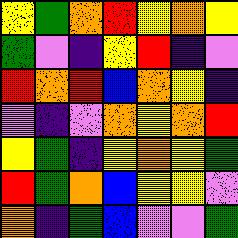[["yellow", "green", "orange", "red", "yellow", "orange", "yellow"], ["green", "violet", "indigo", "yellow", "red", "indigo", "violet"], ["red", "orange", "red", "blue", "orange", "yellow", "indigo"], ["violet", "indigo", "violet", "orange", "yellow", "orange", "red"], ["yellow", "green", "indigo", "yellow", "orange", "yellow", "green"], ["red", "green", "orange", "blue", "yellow", "yellow", "violet"], ["orange", "indigo", "green", "blue", "violet", "violet", "green"]]